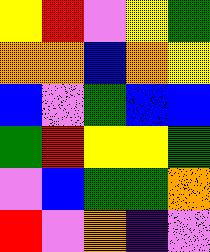[["yellow", "red", "violet", "yellow", "green"], ["orange", "orange", "blue", "orange", "yellow"], ["blue", "violet", "green", "blue", "blue"], ["green", "red", "yellow", "yellow", "green"], ["violet", "blue", "green", "green", "orange"], ["red", "violet", "orange", "indigo", "violet"]]